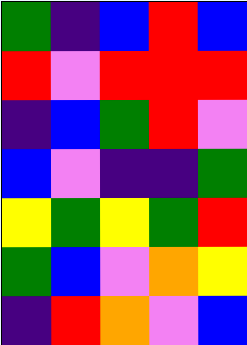[["green", "indigo", "blue", "red", "blue"], ["red", "violet", "red", "red", "red"], ["indigo", "blue", "green", "red", "violet"], ["blue", "violet", "indigo", "indigo", "green"], ["yellow", "green", "yellow", "green", "red"], ["green", "blue", "violet", "orange", "yellow"], ["indigo", "red", "orange", "violet", "blue"]]